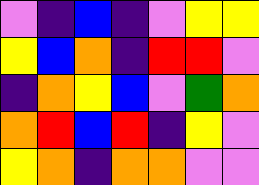[["violet", "indigo", "blue", "indigo", "violet", "yellow", "yellow"], ["yellow", "blue", "orange", "indigo", "red", "red", "violet"], ["indigo", "orange", "yellow", "blue", "violet", "green", "orange"], ["orange", "red", "blue", "red", "indigo", "yellow", "violet"], ["yellow", "orange", "indigo", "orange", "orange", "violet", "violet"]]